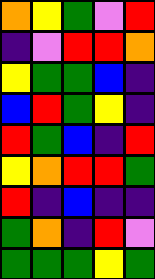[["orange", "yellow", "green", "violet", "red"], ["indigo", "violet", "red", "red", "orange"], ["yellow", "green", "green", "blue", "indigo"], ["blue", "red", "green", "yellow", "indigo"], ["red", "green", "blue", "indigo", "red"], ["yellow", "orange", "red", "red", "green"], ["red", "indigo", "blue", "indigo", "indigo"], ["green", "orange", "indigo", "red", "violet"], ["green", "green", "green", "yellow", "green"]]